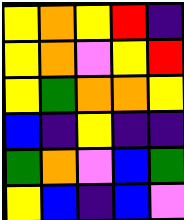[["yellow", "orange", "yellow", "red", "indigo"], ["yellow", "orange", "violet", "yellow", "red"], ["yellow", "green", "orange", "orange", "yellow"], ["blue", "indigo", "yellow", "indigo", "indigo"], ["green", "orange", "violet", "blue", "green"], ["yellow", "blue", "indigo", "blue", "violet"]]